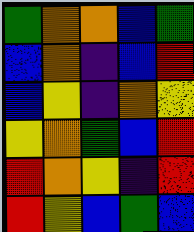[["green", "orange", "orange", "blue", "green"], ["blue", "orange", "indigo", "blue", "red"], ["blue", "yellow", "indigo", "orange", "yellow"], ["yellow", "orange", "green", "blue", "red"], ["red", "orange", "yellow", "indigo", "red"], ["red", "yellow", "blue", "green", "blue"]]